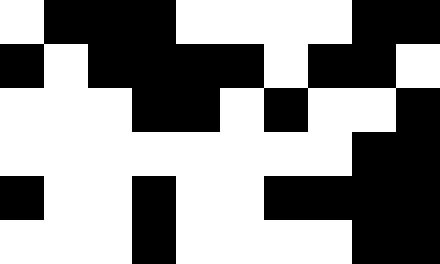[["white", "black", "black", "black", "white", "white", "white", "white", "black", "black"], ["black", "white", "black", "black", "black", "black", "white", "black", "black", "white"], ["white", "white", "white", "black", "black", "white", "black", "white", "white", "black"], ["white", "white", "white", "white", "white", "white", "white", "white", "black", "black"], ["black", "white", "white", "black", "white", "white", "black", "black", "black", "black"], ["white", "white", "white", "black", "white", "white", "white", "white", "black", "black"]]